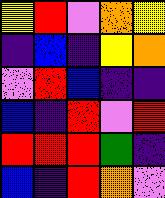[["yellow", "red", "violet", "orange", "yellow"], ["indigo", "blue", "indigo", "yellow", "orange"], ["violet", "red", "blue", "indigo", "indigo"], ["blue", "indigo", "red", "violet", "red"], ["red", "red", "red", "green", "indigo"], ["blue", "indigo", "red", "orange", "violet"]]